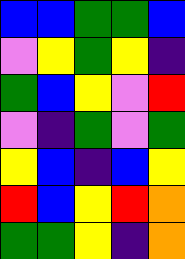[["blue", "blue", "green", "green", "blue"], ["violet", "yellow", "green", "yellow", "indigo"], ["green", "blue", "yellow", "violet", "red"], ["violet", "indigo", "green", "violet", "green"], ["yellow", "blue", "indigo", "blue", "yellow"], ["red", "blue", "yellow", "red", "orange"], ["green", "green", "yellow", "indigo", "orange"]]